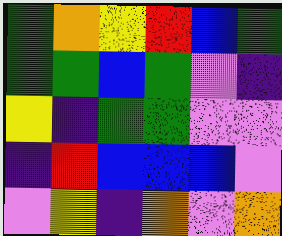[["green", "orange", "yellow", "red", "blue", "green"], ["green", "green", "blue", "green", "violet", "indigo"], ["yellow", "indigo", "green", "green", "violet", "violet"], ["indigo", "red", "blue", "blue", "blue", "violet"], ["violet", "yellow", "indigo", "orange", "violet", "orange"]]